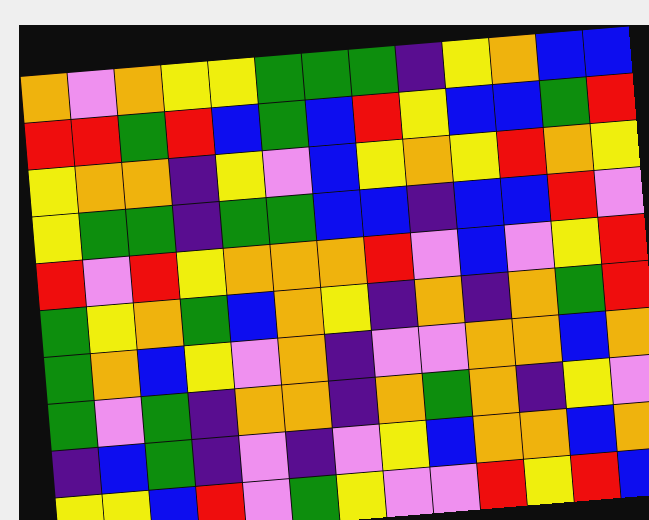[["orange", "violet", "orange", "yellow", "yellow", "green", "green", "green", "indigo", "yellow", "orange", "blue", "blue"], ["red", "red", "green", "red", "blue", "green", "blue", "red", "yellow", "blue", "blue", "green", "red"], ["yellow", "orange", "orange", "indigo", "yellow", "violet", "blue", "yellow", "orange", "yellow", "red", "orange", "yellow"], ["yellow", "green", "green", "indigo", "green", "green", "blue", "blue", "indigo", "blue", "blue", "red", "violet"], ["red", "violet", "red", "yellow", "orange", "orange", "orange", "red", "violet", "blue", "violet", "yellow", "red"], ["green", "yellow", "orange", "green", "blue", "orange", "yellow", "indigo", "orange", "indigo", "orange", "green", "red"], ["green", "orange", "blue", "yellow", "violet", "orange", "indigo", "violet", "violet", "orange", "orange", "blue", "orange"], ["green", "violet", "green", "indigo", "orange", "orange", "indigo", "orange", "green", "orange", "indigo", "yellow", "violet"], ["indigo", "blue", "green", "indigo", "violet", "indigo", "violet", "yellow", "blue", "orange", "orange", "blue", "orange"], ["yellow", "yellow", "blue", "red", "violet", "green", "yellow", "violet", "violet", "red", "yellow", "red", "blue"]]